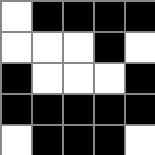[["white", "black", "black", "black", "black"], ["white", "white", "white", "black", "white"], ["black", "white", "white", "white", "black"], ["black", "black", "black", "black", "black"], ["white", "black", "black", "black", "white"]]